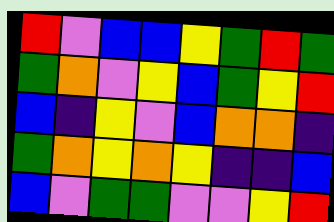[["red", "violet", "blue", "blue", "yellow", "green", "red", "green"], ["green", "orange", "violet", "yellow", "blue", "green", "yellow", "red"], ["blue", "indigo", "yellow", "violet", "blue", "orange", "orange", "indigo"], ["green", "orange", "yellow", "orange", "yellow", "indigo", "indigo", "blue"], ["blue", "violet", "green", "green", "violet", "violet", "yellow", "red"]]